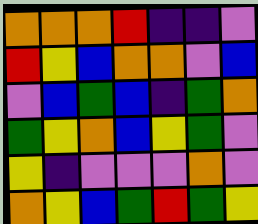[["orange", "orange", "orange", "red", "indigo", "indigo", "violet"], ["red", "yellow", "blue", "orange", "orange", "violet", "blue"], ["violet", "blue", "green", "blue", "indigo", "green", "orange"], ["green", "yellow", "orange", "blue", "yellow", "green", "violet"], ["yellow", "indigo", "violet", "violet", "violet", "orange", "violet"], ["orange", "yellow", "blue", "green", "red", "green", "yellow"]]